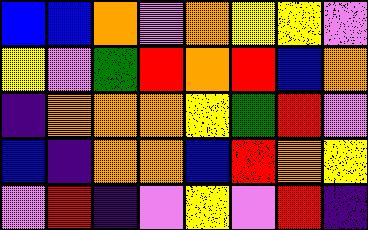[["blue", "blue", "orange", "violet", "orange", "yellow", "yellow", "violet"], ["yellow", "violet", "green", "red", "orange", "red", "blue", "orange"], ["indigo", "orange", "orange", "orange", "yellow", "green", "red", "violet"], ["blue", "indigo", "orange", "orange", "blue", "red", "orange", "yellow"], ["violet", "red", "indigo", "violet", "yellow", "violet", "red", "indigo"]]